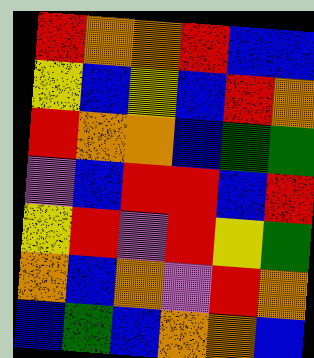[["red", "orange", "orange", "red", "blue", "blue"], ["yellow", "blue", "yellow", "blue", "red", "orange"], ["red", "orange", "orange", "blue", "green", "green"], ["violet", "blue", "red", "red", "blue", "red"], ["yellow", "red", "violet", "red", "yellow", "green"], ["orange", "blue", "orange", "violet", "red", "orange"], ["blue", "green", "blue", "orange", "orange", "blue"]]